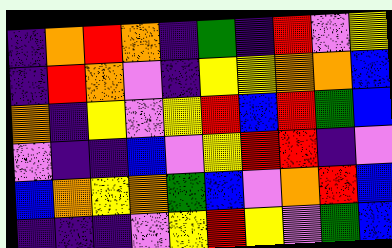[["indigo", "orange", "red", "orange", "indigo", "green", "indigo", "red", "violet", "yellow"], ["indigo", "red", "orange", "violet", "indigo", "yellow", "yellow", "orange", "orange", "blue"], ["orange", "indigo", "yellow", "violet", "yellow", "red", "blue", "red", "green", "blue"], ["violet", "indigo", "indigo", "blue", "violet", "yellow", "red", "red", "indigo", "violet"], ["blue", "orange", "yellow", "orange", "green", "blue", "violet", "orange", "red", "blue"], ["indigo", "indigo", "indigo", "violet", "yellow", "red", "yellow", "violet", "green", "blue"]]